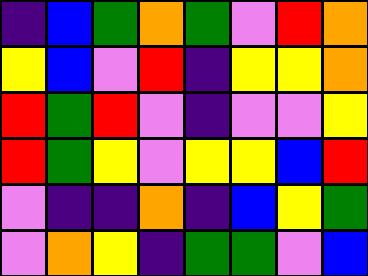[["indigo", "blue", "green", "orange", "green", "violet", "red", "orange"], ["yellow", "blue", "violet", "red", "indigo", "yellow", "yellow", "orange"], ["red", "green", "red", "violet", "indigo", "violet", "violet", "yellow"], ["red", "green", "yellow", "violet", "yellow", "yellow", "blue", "red"], ["violet", "indigo", "indigo", "orange", "indigo", "blue", "yellow", "green"], ["violet", "orange", "yellow", "indigo", "green", "green", "violet", "blue"]]